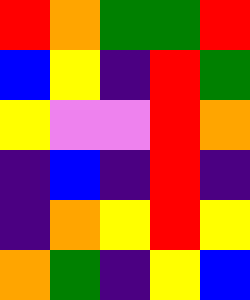[["red", "orange", "green", "green", "red"], ["blue", "yellow", "indigo", "red", "green"], ["yellow", "violet", "violet", "red", "orange"], ["indigo", "blue", "indigo", "red", "indigo"], ["indigo", "orange", "yellow", "red", "yellow"], ["orange", "green", "indigo", "yellow", "blue"]]